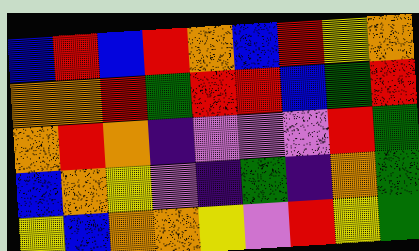[["blue", "red", "blue", "red", "orange", "blue", "red", "yellow", "orange"], ["orange", "orange", "red", "green", "red", "red", "blue", "green", "red"], ["orange", "red", "orange", "indigo", "violet", "violet", "violet", "red", "green"], ["blue", "orange", "yellow", "violet", "indigo", "green", "indigo", "orange", "green"], ["yellow", "blue", "orange", "orange", "yellow", "violet", "red", "yellow", "green"]]